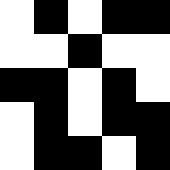[["white", "black", "white", "black", "black"], ["white", "white", "black", "white", "white"], ["black", "black", "white", "black", "white"], ["white", "black", "white", "black", "black"], ["white", "black", "black", "white", "black"]]